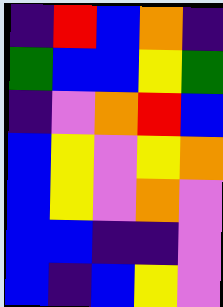[["indigo", "red", "blue", "orange", "indigo"], ["green", "blue", "blue", "yellow", "green"], ["indigo", "violet", "orange", "red", "blue"], ["blue", "yellow", "violet", "yellow", "orange"], ["blue", "yellow", "violet", "orange", "violet"], ["blue", "blue", "indigo", "indigo", "violet"], ["blue", "indigo", "blue", "yellow", "violet"]]